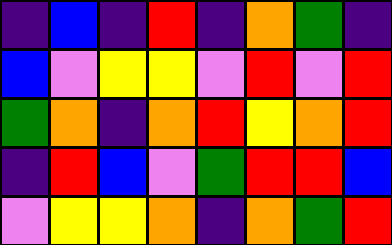[["indigo", "blue", "indigo", "red", "indigo", "orange", "green", "indigo"], ["blue", "violet", "yellow", "yellow", "violet", "red", "violet", "red"], ["green", "orange", "indigo", "orange", "red", "yellow", "orange", "red"], ["indigo", "red", "blue", "violet", "green", "red", "red", "blue"], ["violet", "yellow", "yellow", "orange", "indigo", "orange", "green", "red"]]